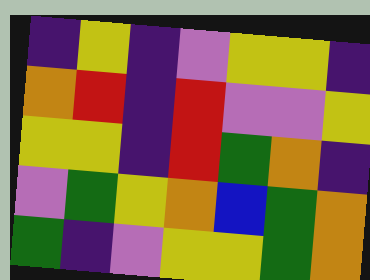[["indigo", "yellow", "indigo", "violet", "yellow", "yellow", "indigo"], ["orange", "red", "indigo", "red", "violet", "violet", "yellow"], ["yellow", "yellow", "indigo", "red", "green", "orange", "indigo"], ["violet", "green", "yellow", "orange", "blue", "green", "orange"], ["green", "indigo", "violet", "yellow", "yellow", "green", "orange"]]